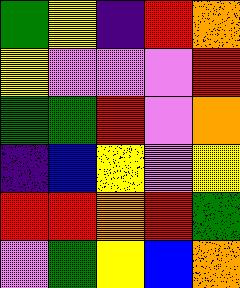[["green", "yellow", "indigo", "red", "orange"], ["yellow", "violet", "violet", "violet", "red"], ["green", "green", "red", "violet", "orange"], ["indigo", "blue", "yellow", "violet", "yellow"], ["red", "red", "orange", "red", "green"], ["violet", "green", "yellow", "blue", "orange"]]